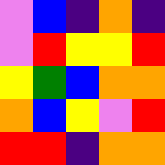[["violet", "blue", "indigo", "orange", "indigo"], ["violet", "red", "yellow", "yellow", "red"], ["yellow", "green", "blue", "orange", "orange"], ["orange", "blue", "yellow", "violet", "red"], ["red", "red", "indigo", "orange", "orange"]]